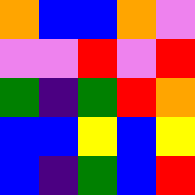[["orange", "blue", "blue", "orange", "violet"], ["violet", "violet", "red", "violet", "red"], ["green", "indigo", "green", "red", "orange"], ["blue", "blue", "yellow", "blue", "yellow"], ["blue", "indigo", "green", "blue", "red"]]